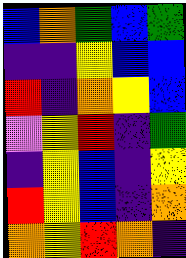[["blue", "orange", "green", "blue", "green"], ["indigo", "indigo", "yellow", "blue", "blue"], ["red", "indigo", "orange", "yellow", "blue"], ["violet", "yellow", "red", "indigo", "green"], ["indigo", "yellow", "blue", "indigo", "yellow"], ["red", "yellow", "blue", "indigo", "orange"], ["orange", "yellow", "red", "orange", "indigo"]]